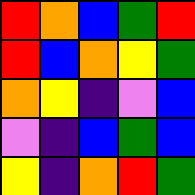[["red", "orange", "blue", "green", "red"], ["red", "blue", "orange", "yellow", "green"], ["orange", "yellow", "indigo", "violet", "blue"], ["violet", "indigo", "blue", "green", "blue"], ["yellow", "indigo", "orange", "red", "green"]]